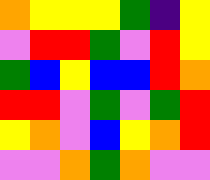[["orange", "yellow", "yellow", "yellow", "green", "indigo", "yellow"], ["violet", "red", "red", "green", "violet", "red", "yellow"], ["green", "blue", "yellow", "blue", "blue", "red", "orange"], ["red", "red", "violet", "green", "violet", "green", "red"], ["yellow", "orange", "violet", "blue", "yellow", "orange", "red"], ["violet", "violet", "orange", "green", "orange", "violet", "violet"]]